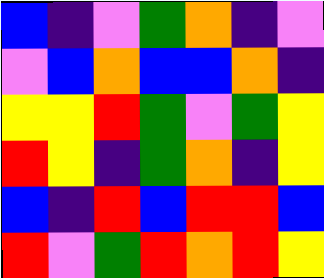[["blue", "indigo", "violet", "green", "orange", "indigo", "violet"], ["violet", "blue", "orange", "blue", "blue", "orange", "indigo"], ["yellow", "yellow", "red", "green", "violet", "green", "yellow"], ["red", "yellow", "indigo", "green", "orange", "indigo", "yellow"], ["blue", "indigo", "red", "blue", "red", "red", "blue"], ["red", "violet", "green", "red", "orange", "red", "yellow"]]